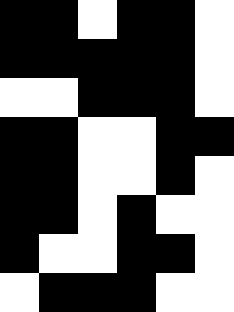[["black", "black", "white", "black", "black", "white"], ["black", "black", "black", "black", "black", "white"], ["white", "white", "black", "black", "black", "white"], ["black", "black", "white", "white", "black", "black"], ["black", "black", "white", "white", "black", "white"], ["black", "black", "white", "black", "white", "white"], ["black", "white", "white", "black", "black", "white"], ["white", "black", "black", "black", "white", "white"]]